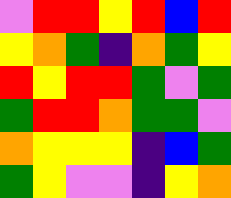[["violet", "red", "red", "yellow", "red", "blue", "red"], ["yellow", "orange", "green", "indigo", "orange", "green", "yellow"], ["red", "yellow", "red", "red", "green", "violet", "green"], ["green", "red", "red", "orange", "green", "green", "violet"], ["orange", "yellow", "yellow", "yellow", "indigo", "blue", "green"], ["green", "yellow", "violet", "violet", "indigo", "yellow", "orange"]]